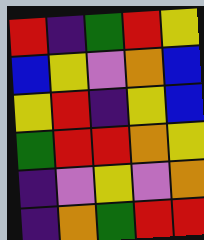[["red", "indigo", "green", "red", "yellow"], ["blue", "yellow", "violet", "orange", "blue"], ["yellow", "red", "indigo", "yellow", "blue"], ["green", "red", "red", "orange", "yellow"], ["indigo", "violet", "yellow", "violet", "orange"], ["indigo", "orange", "green", "red", "red"]]